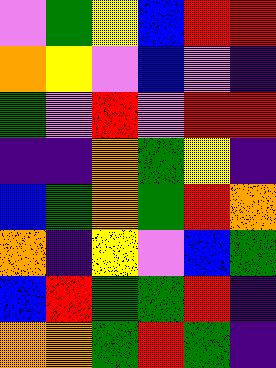[["violet", "green", "yellow", "blue", "red", "red"], ["orange", "yellow", "violet", "blue", "violet", "indigo"], ["green", "violet", "red", "violet", "red", "red"], ["indigo", "indigo", "orange", "green", "yellow", "indigo"], ["blue", "green", "orange", "green", "red", "orange"], ["orange", "indigo", "yellow", "violet", "blue", "green"], ["blue", "red", "green", "green", "red", "indigo"], ["orange", "orange", "green", "red", "green", "indigo"]]